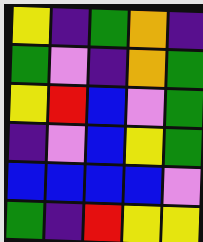[["yellow", "indigo", "green", "orange", "indigo"], ["green", "violet", "indigo", "orange", "green"], ["yellow", "red", "blue", "violet", "green"], ["indigo", "violet", "blue", "yellow", "green"], ["blue", "blue", "blue", "blue", "violet"], ["green", "indigo", "red", "yellow", "yellow"]]